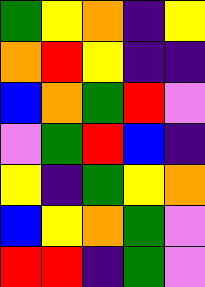[["green", "yellow", "orange", "indigo", "yellow"], ["orange", "red", "yellow", "indigo", "indigo"], ["blue", "orange", "green", "red", "violet"], ["violet", "green", "red", "blue", "indigo"], ["yellow", "indigo", "green", "yellow", "orange"], ["blue", "yellow", "orange", "green", "violet"], ["red", "red", "indigo", "green", "violet"]]